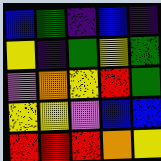[["blue", "green", "indigo", "blue", "indigo"], ["yellow", "indigo", "green", "yellow", "green"], ["violet", "orange", "yellow", "red", "green"], ["yellow", "yellow", "violet", "blue", "blue"], ["red", "red", "red", "orange", "yellow"]]